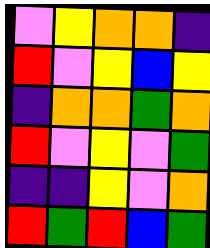[["violet", "yellow", "orange", "orange", "indigo"], ["red", "violet", "yellow", "blue", "yellow"], ["indigo", "orange", "orange", "green", "orange"], ["red", "violet", "yellow", "violet", "green"], ["indigo", "indigo", "yellow", "violet", "orange"], ["red", "green", "red", "blue", "green"]]